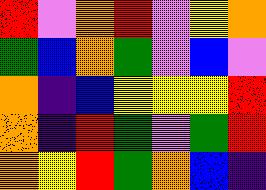[["red", "violet", "orange", "red", "violet", "yellow", "orange"], ["green", "blue", "orange", "green", "violet", "blue", "violet"], ["orange", "indigo", "blue", "yellow", "yellow", "yellow", "red"], ["orange", "indigo", "red", "green", "violet", "green", "red"], ["orange", "yellow", "red", "green", "orange", "blue", "indigo"]]